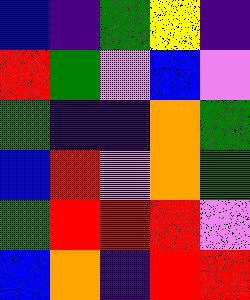[["blue", "indigo", "green", "yellow", "indigo"], ["red", "green", "violet", "blue", "violet"], ["green", "indigo", "indigo", "orange", "green"], ["blue", "red", "violet", "orange", "green"], ["green", "red", "red", "red", "violet"], ["blue", "orange", "indigo", "red", "red"]]